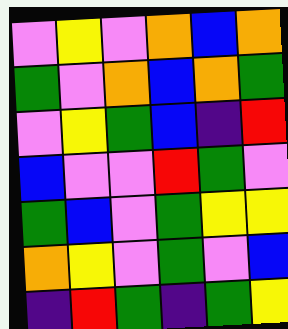[["violet", "yellow", "violet", "orange", "blue", "orange"], ["green", "violet", "orange", "blue", "orange", "green"], ["violet", "yellow", "green", "blue", "indigo", "red"], ["blue", "violet", "violet", "red", "green", "violet"], ["green", "blue", "violet", "green", "yellow", "yellow"], ["orange", "yellow", "violet", "green", "violet", "blue"], ["indigo", "red", "green", "indigo", "green", "yellow"]]